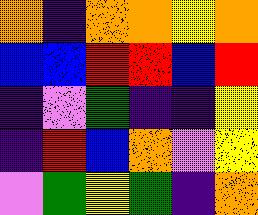[["orange", "indigo", "orange", "orange", "yellow", "orange"], ["blue", "blue", "red", "red", "blue", "red"], ["indigo", "violet", "green", "indigo", "indigo", "yellow"], ["indigo", "red", "blue", "orange", "violet", "yellow"], ["violet", "green", "yellow", "green", "indigo", "orange"]]